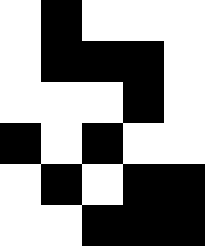[["white", "black", "white", "white", "white"], ["white", "black", "black", "black", "white"], ["white", "white", "white", "black", "white"], ["black", "white", "black", "white", "white"], ["white", "black", "white", "black", "black"], ["white", "white", "black", "black", "black"]]